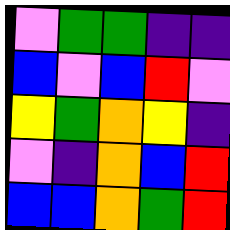[["violet", "green", "green", "indigo", "indigo"], ["blue", "violet", "blue", "red", "violet"], ["yellow", "green", "orange", "yellow", "indigo"], ["violet", "indigo", "orange", "blue", "red"], ["blue", "blue", "orange", "green", "red"]]